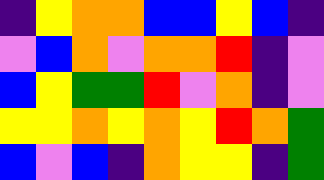[["indigo", "yellow", "orange", "orange", "blue", "blue", "yellow", "blue", "indigo"], ["violet", "blue", "orange", "violet", "orange", "orange", "red", "indigo", "violet"], ["blue", "yellow", "green", "green", "red", "violet", "orange", "indigo", "violet"], ["yellow", "yellow", "orange", "yellow", "orange", "yellow", "red", "orange", "green"], ["blue", "violet", "blue", "indigo", "orange", "yellow", "yellow", "indigo", "green"]]